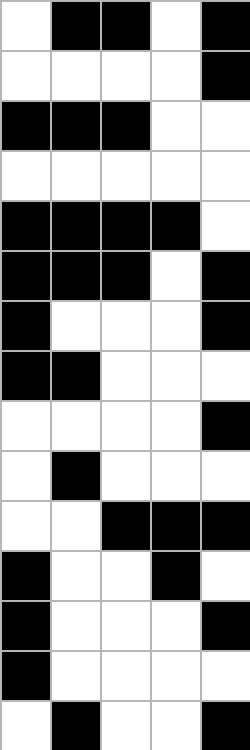[["white", "black", "black", "white", "black"], ["white", "white", "white", "white", "black"], ["black", "black", "black", "white", "white"], ["white", "white", "white", "white", "white"], ["black", "black", "black", "black", "white"], ["black", "black", "black", "white", "black"], ["black", "white", "white", "white", "black"], ["black", "black", "white", "white", "white"], ["white", "white", "white", "white", "black"], ["white", "black", "white", "white", "white"], ["white", "white", "black", "black", "black"], ["black", "white", "white", "black", "white"], ["black", "white", "white", "white", "black"], ["black", "white", "white", "white", "white"], ["white", "black", "white", "white", "black"]]